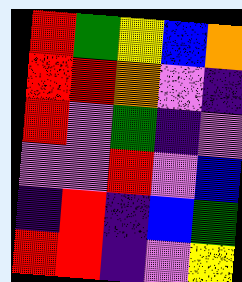[["red", "green", "yellow", "blue", "orange"], ["red", "red", "orange", "violet", "indigo"], ["red", "violet", "green", "indigo", "violet"], ["violet", "violet", "red", "violet", "blue"], ["indigo", "red", "indigo", "blue", "green"], ["red", "red", "indigo", "violet", "yellow"]]